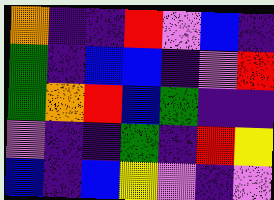[["orange", "indigo", "indigo", "red", "violet", "blue", "indigo"], ["green", "indigo", "blue", "blue", "indigo", "violet", "red"], ["green", "orange", "red", "blue", "green", "indigo", "indigo"], ["violet", "indigo", "indigo", "green", "indigo", "red", "yellow"], ["blue", "indigo", "blue", "yellow", "violet", "indigo", "violet"]]